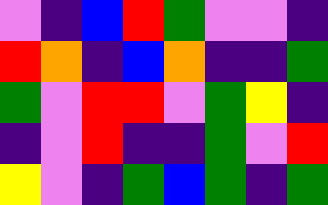[["violet", "indigo", "blue", "red", "green", "violet", "violet", "indigo"], ["red", "orange", "indigo", "blue", "orange", "indigo", "indigo", "green"], ["green", "violet", "red", "red", "violet", "green", "yellow", "indigo"], ["indigo", "violet", "red", "indigo", "indigo", "green", "violet", "red"], ["yellow", "violet", "indigo", "green", "blue", "green", "indigo", "green"]]